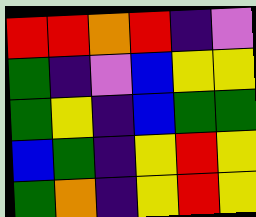[["red", "red", "orange", "red", "indigo", "violet"], ["green", "indigo", "violet", "blue", "yellow", "yellow"], ["green", "yellow", "indigo", "blue", "green", "green"], ["blue", "green", "indigo", "yellow", "red", "yellow"], ["green", "orange", "indigo", "yellow", "red", "yellow"]]